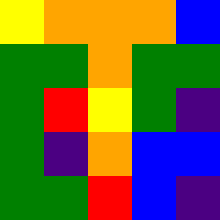[["yellow", "orange", "orange", "orange", "blue"], ["green", "green", "orange", "green", "green"], ["green", "red", "yellow", "green", "indigo"], ["green", "indigo", "orange", "blue", "blue"], ["green", "green", "red", "blue", "indigo"]]